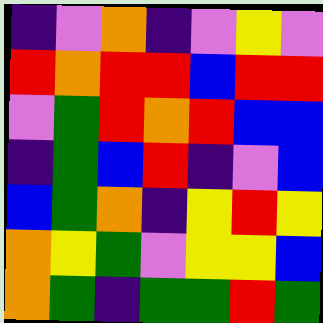[["indigo", "violet", "orange", "indigo", "violet", "yellow", "violet"], ["red", "orange", "red", "red", "blue", "red", "red"], ["violet", "green", "red", "orange", "red", "blue", "blue"], ["indigo", "green", "blue", "red", "indigo", "violet", "blue"], ["blue", "green", "orange", "indigo", "yellow", "red", "yellow"], ["orange", "yellow", "green", "violet", "yellow", "yellow", "blue"], ["orange", "green", "indigo", "green", "green", "red", "green"]]